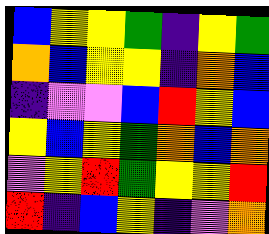[["blue", "yellow", "yellow", "green", "indigo", "yellow", "green"], ["orange", "blue", "yellow", "yellow", "indigo", "orange", "blue"], ["indigo", "violet", "violet", "blue", "red", "yellow", "blue"], ["yellow", "blue", "yellow", "green", "orange", "blue", "orange"], ["violet", "yellow", "red", "green", "yellow", "yellow", "red"], ["red", "indigo", "blue", "yellow", "indigo", "violet", "orange"]]